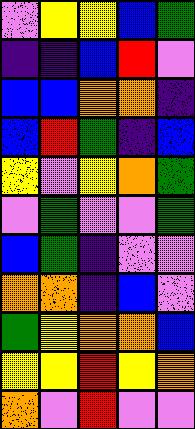[["violet", "yellow", "yellow", "blue", "green"], ["indigo", "indigo", "blue", "red", "violet"], ["blue", "blue", "orange", "orange", "indigo"], ["blue", "red", "green", "indigo", "blue"], ["yellow", "violet", "yellow", "orange", "green"], ["violet", "green", "violet", "violet", "green"], ["blue", "green", "indigo", "violet", "violet"], ["orange", "orange", "indigo", "blue", "violet"], ["green", "yellow", "orange", "orange", "blue"], ["yellow", "yellow", "red", "yellow", "orange"], ["orange", "violet", "red", "violet", "violet"]]